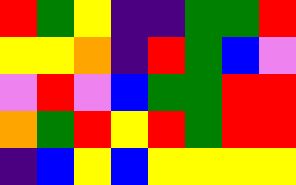[["red", "green", "yellow", "indigo", "indigo", "green", "green", "red"], ["yellow", "yellow", "orange", "indigo", "red", "green", "blue", "violet"], ["violet", "red", "violet", "blue", "green", "green", "red", "red"], ["orange", "green", "red", "yellow", "red", "green", "red", "red"], ["indigo", "blue", "yellow", "blue", "yellow", "yellow", "yellow", "yellow"]]